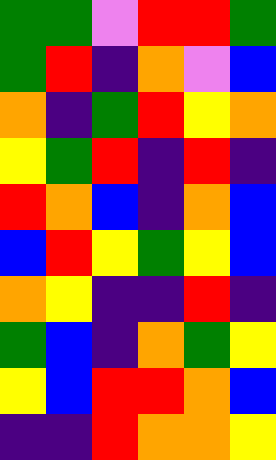[["green", "green", "violet", "red", "red", "green"], ["green", "red", "indigo", "orange", "violet", "blue"], ["orange", "indigo", "green", "red", "yellow", "orange"], ["yellow", "green", "red", "indigo", "red", "indigo"], ["red", "orange", "blue", "indigo", "orange", "blue"], ["blue", "red", "yellow", "green", "yellow", "blue"], ["orange", "yellow", "indigo", "indigo", "red", "indigo"], ["green", "blue", "indigo", "orange", "green", "yellow"], ["yellow", "blue", "red", "red", "orange", "blue"], ["indigo", "indigo", "red", "orange", "orange", "yellow"]]